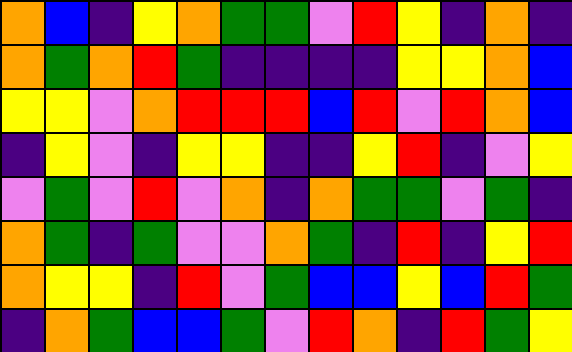[["orange", "blue", "indigo", "yellow", "orange", "green", "green", "violet", "red", "yellow", "indigo", "orange", "indigo"], ["orange", "green", "orange", "red", "green", "indigo", "indigo", "indigo", "indigo", "yellow", "yellow", "orange", "blue"], ["yellow", "yellow", "violet", "orange", "red", "red", "red", "blue", "red", "violet", "red", "orange", "blue"], ["indigo", "yellow", "violet", "indigo", "yellow", "yellow", "indigo", "indigo", "yellow", "red", "indigo", "violet", "yellow"], ["violet", "green", "violet", "red", "violet", "orange", "indigo", "orange", "green", "green", "violet", "green", "indigo"], ["orange", "green", "indigo", "green", "violet", "violet", "orange", "green", "indigo", "red", "indigo", "yellow", "red"], ["orange", "yellow", "yellow", "indigo", "red", "violet", "green", "blue", "blue", "yellow", "blue", "red", "green"], ["indigo", "orange", "green", "blue", "blue", "green", "violet", "red", "orange", "indigo", "red", "green", "yellow"]]